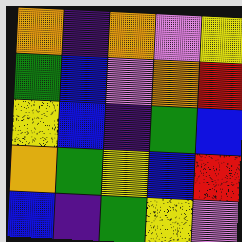[["orange", "indigo", "orange", "violet", "yellow"], ["green", "blue", "violet", "orange", "red"], ["yellow", "blue", "indigo", "green", "blue"], ["orange", "green", "yellow", "blue", "red"], ["blue", "indigo", "green", "yellow", "violet"]]